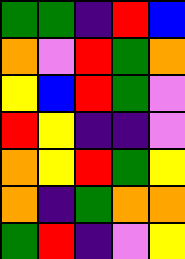[["green", "green", "indigo", "red", "blue"], ["orange", "violet", "red", "green", "orange"], ["yellow", "blue", "red", "green", "violet"], ["red", "yellow", "indigo", "indigo", "violet"], ["orange", "yellow", "red", "green", "yellow"], ["orange", "indigo", "green", "orange", "orange"], ["green", "red", "indigo", "violet", "yellow"]]